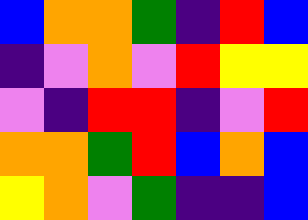[["blue", "orange", "orange", "green", "indigo", "red", "blue"], ["indigo", "violet", "orange", "violet", "red", "yellow", "yellow"], ["violet", "indigo", "red", "red", "indigo", "violet", "red"], ["orange", "orange", "green", "red", "blue", "orange", "blue"], ["yellow", "orange", "violet", "green", "indigo", "indigo", "blue"]]